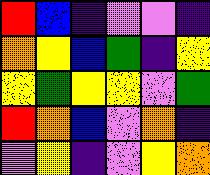[["red", "blue", "indigo", "violet", "violet", "indigo"], ["orange", "yellow", "blue", "green", "indigo", "yellow"], ["yellow", "green", "yellow", "yellow", "violet", "green"], ["red", "orange", "blue", "violet", "orange", "indigo"], ["violet", "yellow", "indigo", "violet", "yellow", "orange"]]